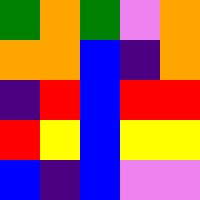[["green", "orange", "green", "violet", "orange"], ["orange", "orange", "blue", "indigo", "orange"], ["indigo", "red", "blue", "red", "red"], ["red", "yellow", "blue", "yellow", "yellow"], ["blue", "indigo", "blue", "violet", "violet"]]